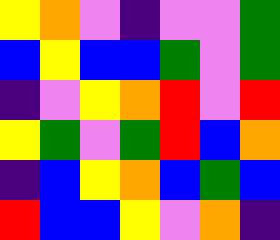[["yellow", "orange", "violet", "indigo", "violet", "violet", "green"], ["blue", "yellow", "blue", "blue", "green", "violet", "green"], ["indigo", "violet", "yellow", "orange", "red", "violet", "red"], ["yellow", "green", "violet", "green", "red", "blue", "orange"], ["indigo", "blue", "yellow", "orange", "blue", "green", "blue"], ["red", "blue", "blue", "yellow", "violet", "orange", "indigo"]]